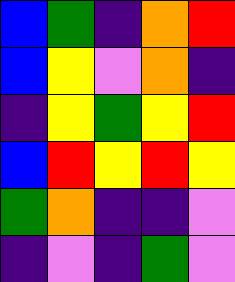[["blue", "green", "indigo", "orange", "red"], ["blue", "yellow", "violet", "orange", "indigo"], ["indigo", "yellow", "green", "yellow", "red"], ["blue", "red", "yellow", "red", "yellow"], ["green", "orange", "indigo", "indigo", "violet"], ["indigo", "violet", "indigo", "green", "violet"]]